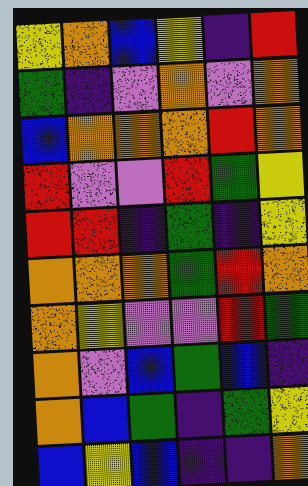[["yellow", "orange", "blue", "yellow", "indigo", "red"], ["green", "indigo", "violet", "orange", "violet", "orange"], ["blue", "orange", "orange", "orange", "red", "orange"], ["red", "violet", "violet", "red", "green", "yellow"], ["red", "red", "indigo", "green", "indigo", "yellow"], ["orange", "orange", "orange", "green", "red", "orange"], ["orange", "yellow", "violet", "violet", "red", "green"], ["orange", "violet", "blue", "green", "blue", "indigo"], ["orange", "blue", "green", "indigo", "green", "yellow"], ["blue", "yellow", "blue", "indigo", "indigo", "orange"]]